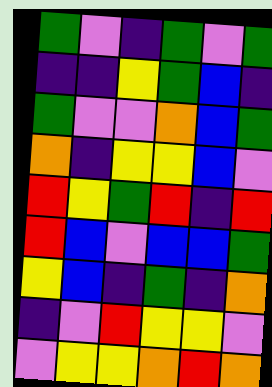[["green", "violet", "indigo", "green", "violet", "green"], ["indigo", "indigo", "yellow", "green", "blue", "indigo"], ["green", "violet", "violet", "orange", "blue", "green"], ["orange", "indigo", "yellow", "yellow", "blue", "violet"], ["red", "yellow", "green", "red", "indigo", "red"], ["red", "blue", "violet", "blue", "blue", "green"], ["yellow", "blue", "indigo", "green", "indigo", "orange"], ["indigo", "violet", "red", "yellow", "yellow", "violet"], ["violet", "yellow", "yellow", "orange", "red", "orange"]]